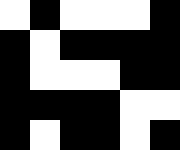[["white", "black", "white", "white", "white", "black"], ["black", "white", "black", "black", "black", "black"], ["black", "white", "white", "white", "black", "black"], ["black", "black", "black", "black", "white", "white"], ["black", "white", "black", "black", "white", "black"]]